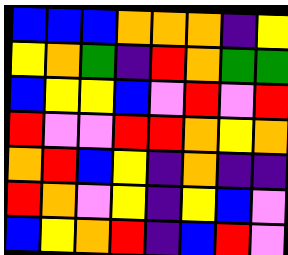[["blue", "blue", "blue", "orange", "orange", "orange", "indigo", "yellow"], ["yellow", "orange", "green", "indigo", "red", "orange", "green", "green"], ["blue", "yellow", "yellow", "blue", "violet", "red", "violet", "red"], ["red", "violet", "violet", "red", "red", "orange", "yellow", "orange"], ["orange", "red", "blue", "yellow", "indigo", "orange", "indigo", "indigo"], ["red", "orange", "violet", "yellow", "indigo", "yellow", "blue", "violet"], ["blue", "yellow", "orange", "red", "indigo", "blue", "red", "violet"]]